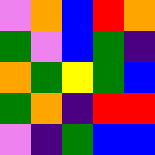[["violet", "orange", "blue", "red", "orange"], ["green", "violet", "blue", "green", "indigo"], ["orange", "green", "yellow", "green", "blue"], ["green", "orange", "indigo", "red", "red"], ["violet", "indigo", "green", "blue", "blue"]]